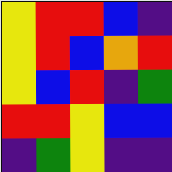[["yellow", "red", "red", "blue", "indigo"], ["yellow", "red", "blue", "orange", "red"], ["yellow", "blue", "red", "indigo", "green"], ["red", "red", "yellow", "blue", "blue"], ["indigo", "green", "yellow", "indigo", "indigo"]]